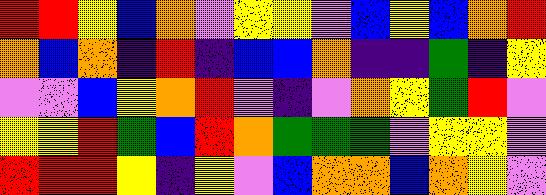[["red", "red", "yellow", "blue", "orange", "violet", "yellow", "yellow", "violet", "blue", "yellow", "blue", "orange", "red"], ["orange", "blue", "orange", "indigo", "red", "indigo", "blue", "blue", "orange", "indigo", "indigo", "green", "indigo", "yellow"], ["violet", "violet", "blue", "yellow", "orange", "red", "violet", "indigo", "violet", "orange", "yellow", "green", "red", "violet"], ["yellow", "yellow", "red", "green", "blue", "red", "orange", "green", "green", "green", "violet", "yellow", "yellow", "violet"], ["red", "red", "red", "yellow", "indigo", "yellow", "violet", "blue", "orange", "orange", "blue", "orange", "yellow", "violet"]]